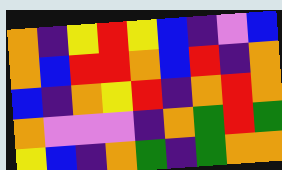[["orange", "indigo", "yellow", "red", "yellow", "blue", "indigo", "violet", "blue"], ["orange", "blue", "red", "red", "orange", "blue", "red", "indigo", "orange"], ["blue", "indigo", "orange", "yellow", "red", "indigo", "orange", "red", "orange"], ["orange", "violet", "violet", "violet", "indigo", "orange", "green", "red", "green"], ["yellow", "blue", "indigo", "orange", "green", "indigo", "green", "orange", "orange"]]